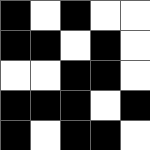[["black", "white", "black", "white", "white"], ["black", "black", "white", "black", "white"], ["white", "white", "black", "black", "white"], ["black", "black", "black", "white", "black"], ["black", "white", "black", "black", "white"]]